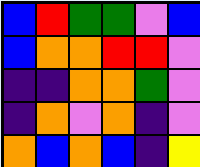[["blue", "red", "green", "green", "violet", "blue"], ["blue", "orange", "orange", "red", "red", "violet"], ["indigo", "indigo", "orange", "orange", "green", "violet"], ["indigo", "orange", "violet", "orange", "indigo", "violet"], ["orange", "blue", "orange", "blue", "indigo", "yellow"]]